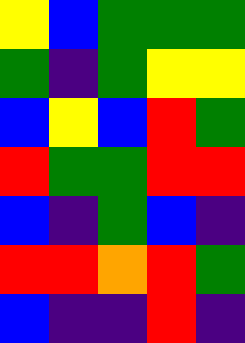[["yellow", "blue", "green", "green", "green"], ["green", "indigo", "green", "yellow", "yellow"], ["blue", "yellow", "blue", "red", "green"], ["red", "green", "green", "red", "red"], ["blue", "indigo", "green", "blue", "indigo"], ["red", "red", "orange", "red", "green"], ["blue", "indigo", "indigo", "red", "indigo"]]